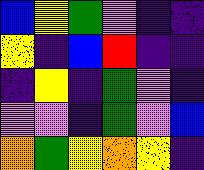[["blue", "yellow", "green", "violet", "indigo", "indigo"], ["yellow", "indigo", "blue", "red", "indigo", "indigo"], ["indigo", "yellow", "indigo", "green", "violet", "indigo"], ["violet", "violet", "indigo", "green", "violet", "blue"], ["orange", "green", "yellow", "orange", "yellow", "indigo"]]